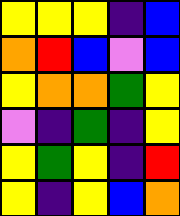[["yellow", "yellow", "yellow", "indigo", "blue"], ["orange", "red", "blue", "violet", "blue"], ["yellow", "orange", "orange", "green", "yellow"], ["violet", "indigo", "green", "indigo", "yellow"], ["yellow", "green", "yellow", "indigo", "red"], ["yellow", "indigo", "yellow", "blue", "orange"]]